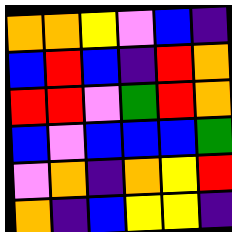[["orange", "orange", "yellow", "violet", "blue", "indigo"], ["blue", "red", "blue", "indigo", "red", "orange"], ["red", "red", "violet", "green", "red", "orange"], ["blue", "violet", "blue", "blue", "blue", "green"], ["violet", "orange", "indigo", "orange", "yellow", "red"], ["orange", "indigo", "blue", "yellow", "yellow", "indigo"]]